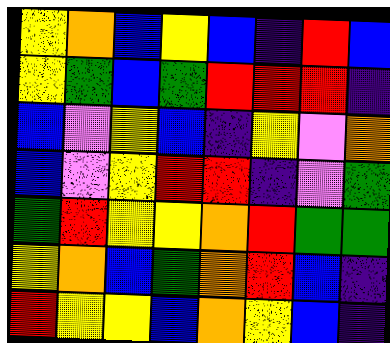[["yellow", "orange", "blue", "yellow", "blue", "indigo", "red", "blue"], ["yellow", "green", "blue", "green", "red", "red", "red", "indigo"], ["blue", "violet", "yellow", "blue", "indigo", "yellow", "violet", "orange"], ["blue", "violet", "yellow", "red", "red", "indigo", "violet", "green"], ["green", "red", "yellow", "yellow", "orange", "red", "green", "green"], ["yellow", "orange", "blue", "green", "orange", "red", "blue", "indigo"], ["red", "yellow", "yellow", "blue", "orange", "yellow", "blue", "indigo"]]